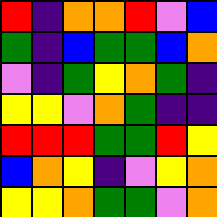[["red", "indigo", "orange", "orange", "red", "violet", "blue"], ["green", "indigo", "blue", "green", "green", "blue", "orange"], ["violet", "indigo", "green", "yellow", "orange", "green", "indigo"], ["yellow", "yellow", "violet", "orange", "green", "indigo", "indigo"], ["red", "red", "red", "green", "green", "red", "yellow"], ["blue", "orange", "yellow", "indigo", "violet", "yellow", "orange"], ["yellow", "yellow", "orange", "green", "green", "violet", "orange"]]